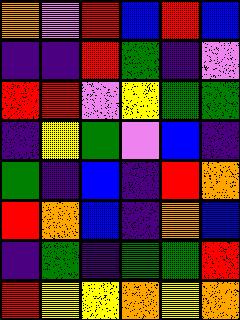[["orange", "violet", "red", "blue", "red", "blue"], ["indigo", "indigo", "red", "green", "indigo", "violet"], ["red", "red", "violet", "yellow", "green", "green"], ["indigo", "yellow", "green", "violet", "blue", "indigo"], ["green", "indigo", "blue", "indigo", "red", "orange"], ["red", "orange", "blue", "indigo", "orange", "blue"], ["indigo", "green", "indigo", "green", "green", "red"], ["red", "yellow", "yellow", "orange", "yellow", "orange"]]